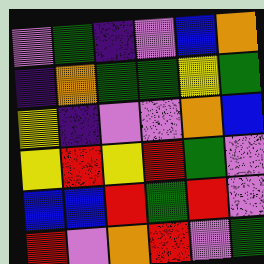[["violet", "green", "indigo", "violet", "blue", "orange"], ["indigo", "orange", "green", "green", "yellow", "green"], ["yellow", "indigo", "violet", "violet", "orange", "blue"], ["yellow", "red", "yellow", "red", "green", "violet"], ["blue", "blue", "red", "green", "red", "violet"], ["red", "violet", "orange", "red", "violet", "green"]]